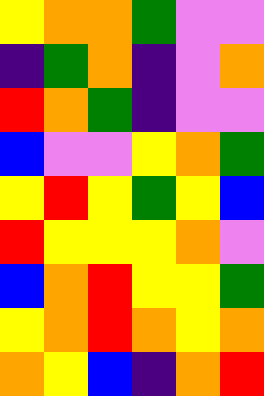[["yellow", "orange", "orange", "green", "violet", "violet"], ["indigo", "green", "orange", "indigo", "violet", "orange"], ["red", "orange", "green", "indigo", "violet", "violet"], ["blue", "violet", "violet", "yellow", "orange", "green"], ["yellow", "red", "yellow", "green", "yellow", "blue"], ["red", "yellow", "yellow", "yellow", "orange", "violet"], ["blue", "orange", "red", "yellow", "yellow", "green"], ["yellow", "orange", "red", "orange", "yellow", "orange"], ["orange", "yellow", "blue", "indigo", "orange", "red"]]